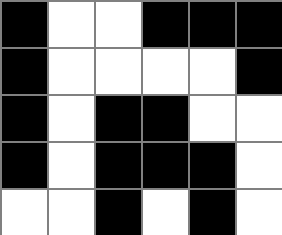[["black", "white", "white", "black", "black", "black"], ["black", "white", "white", "white", "white", "black"], ["black", "white", "black", "black", "white", "white"], ["black", "white", "black", "black", "black", "white"], ["white", "white", "black", "white", "black", "white"]]